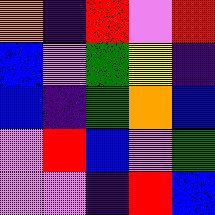[["orange", "indigo", "red", "violet", "red"], ["blue", "violet", "green", "yellow", "indigo"], ["blue", "indigo", "green", "orange", "blue"], ["violet", "red", "blue", "violet", "green"], ["violet", "violet", "indigo", "red", "blue"]]